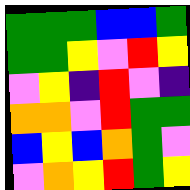[["green", "green", "green", "blue", "blue", "green"], ["green", "green", "yellow", "violet", "red", "yellow"], ["violet", "yellow", "indigo", "red", "violet", "indigo"], ["orange", "orange", "violet", "red", "green", "green"], ["blue", "yellow", "blue", "orange", "green", "violet"], ["violet", "orange", "yellow", "red", "green", "yellow"]]